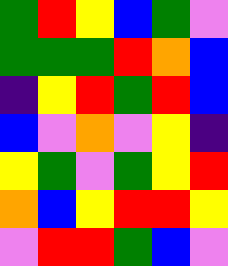[["green", "red", "yellow", "blue", "green", "violet"], ["green", "green", "green", "red", "orange", "blue"], ["indigo", "yellow", "red", "green", "red", "blue"], ["blue", "violet", "orange", "violet", "yellow", "indigo"], ["yellow", "green", "violet", "green", "yellow", "red"], ["orange", "blue", "yellow", "red", "red", "yellow"], ["violet", "red", "red", "green", "blue", "violet"]]